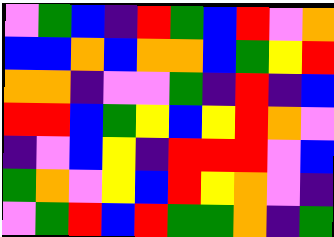[["violet", "green", "blue", "indigo", "red", "green", "blue", "red", "violet", "orange"], ["blue", "blue", "orange", "blue", "orange", "orange", "blue", "green", "yellow", "red"], ["orange", "orange", "indigo", "violet", "violet", "green", "indigo", "red", "indigo", "blue"], ["red", "red", "blue", "green", "yellow", "blue", "yellow", "red", "orange", "violet"], ["indigo", "violet", "blue", "yellow", "indigo", "red", "red", "red", "violet", "blue"], ["green", "orange", "violet", "yellow", "blue", "red", "yellow", "orange", "violet", "indigo"], ["violet", "green", "red", "blue", "red", "green", "green", "orange", "indigo", "green"]]